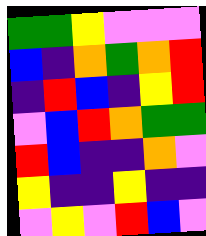[["green", "green", "yellow", "violet", "violet", "violet"], ["blue", "indigo", "orange", "green", "orange", "red"], ["indigo", "red", "blue", "indigo", "yellow", "red"], ["violet", "blue", "red", "orange", "green", "green"], ["red", "blue", "indigo", "indigo", "orange", "violet"], ["yellow", "indigo", "indigo", "yellow", "indigo", "indigo"], ["violet", "yellow", "violet", "red", "blue", "violet"]]